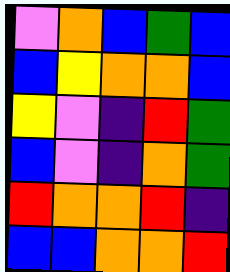[["violet", "orange", "blue", "green", "blue"], ["blue", "yellow", "orange", "orange", "blue"], ["yellow", "violet", "indigo", "red", "green"], ["blue", "violet", "indigo", "orange", "green"], ["red", "orange", "orange", "red", "indigo"], ["blue", "blue", "orange", "orange", "red"]]